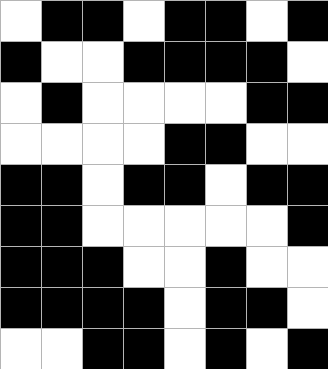[["white", "black", "black", "white", "black", "black", "white", "black"], ["black", "white", "white", "black", "black", "black", "black", "white"], ["white", "black", "white", "white", "white", "white", "black", "black"], ["white", "white", "white", "white", "black", "black", "white", "white"], ["black", "black", "white", "black", "black", "white", "black", "black"], ["black", "black", "white", "white", "white", "white", "white", "black"], ["black", "black", "black", "white", "white", "black", "white", "white"], ["black", "black", "black", "black", "white", "black", "black", "white"], ["white", "white", "black", "black", "white", "black", "white", "black"]]